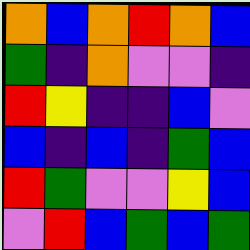[["orange", "blue", "orange", "red", "orange", "blue"], ["green", "indigo", "orange", "violet", "violet", "indigo"], ["red", "yellow", "indigo", "indigo", "blue", "violet"], ["blue", "indigo", "blue", "indigo", "green", "blue"], ["red", "green", "violet", "violet", "yellow", "blue"], ["violet", "red", "blue", "green", "blue", "green"]]